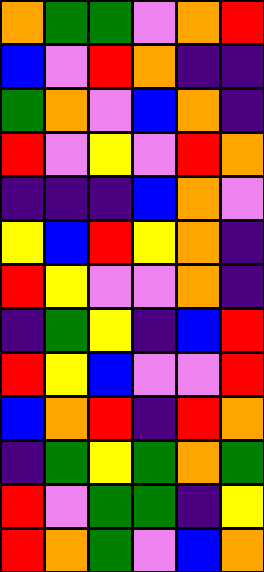[["orange", "green", "green", "violet", "orange", "red"], ["blue", "violet", "red", "orange", "indigo", "indigo"], ["green", "orange", "violet", "blue", "orange", "indigo"], ["red", "violet", "yellow", "violet", "red", "orange"], ["indigo", "indigo", "indigo", "blue", "orange", "violet"], ["yellow", "blue", "red", "yellow", "orange", "indigo"], ["red", "yellow", "violet", "violet", "orange", "indigo"], ["indigo", "green", "yellow", "indigo", "blue", "red"], ["red", "yellow", "blue", "violet", "violet", "red"], ["blue", "orange", "red", "indigo", "red", "orange"], ["indigo", "green", "yellow", "green", "orange", "green"], ["red", "violet", "green", "green", "indigo", "yellow"], ["red", "orange", "green", "violet", "blue", "orange"]]